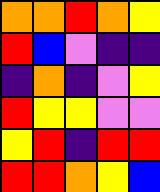[["orange", "orange", "red", "orange", "yellow"], ["red", "blue", "violet", "indigo", "indigo"], ["indigo", "orange", "indigo", "violet", "yellow"], ["red", "yellow", "yellow", "violet", "violet"], ["yellow", "red", "indigo", "red", "red"], ["red", "red", "orange", "yellow", "blue"]]